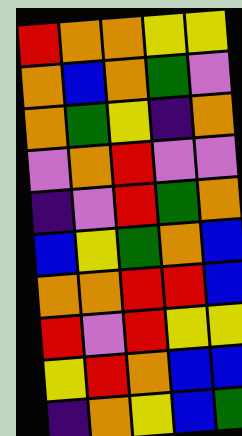[["red", "orange", "orange", "yellow", "yellow"], ["orange", "blue", "orange", "green", "violet"], ["orange", "green", "yellow", "indigo", "orange"], ["violet", "orange", "red", "violet", "violet"], ["indigo", "violet", "red", "green", "orange"], ["blue", "yellow", "green", "orange", "blue"], ["orange", "orange", "red", "red", "blue"], ["red", "violet", "red", "yellow", "yellow"], ["yellow", "red", "orange", "blue", "blue"], ["indigo", "orange", "yellow", "blue", "green"]]